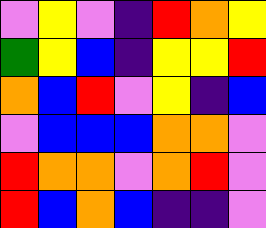[["violet", "yellow", "violet", "indigo", "red", "orange", "yellow"], ["green", "yellow", "blue", "indigo", "yellow", "yellow", "red"], ["orange", "blue", "red", "violet", "yellow", "indigo", "blue"], ["violet", "blue", "blue", "blue", "orange", "orange", "violet"], ["red", "orange", "orange", "violet", "orange", "red", "violet"], ["red", "blue", "orange", "blue", "indigo", "indigo", "violet"]]